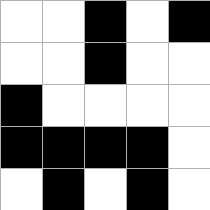[["white", "white", "black", "white", "black"], ["white", "white", "black", "white", "white"], ["black", "white", "white", "white", "white"], ["black", "black", "black", "black", "white"], ["white", "black", "white", "black", "white"]]